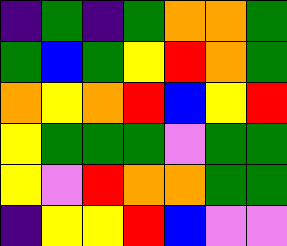[["indigo", "green", "indigo", "green", "orange", "orange", "green"], ["green", "blue", "green", "yellow", "red", "orange", "green"], ["orange", "yellow", "orange", "red", "blue", "yellow", "red"], ["yellow", "green", "green", "green", "violet", "green", "green"], ["yellow", "violet", "red", "orange", "orange", "green", "green"], ["indigo", "yellow", "yellow", "red", "blue", "violet", "violet"]]